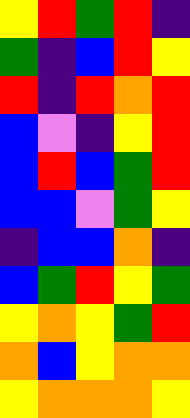[["yellow", "red", "green", "red", "indigo"], ["green", "indigo", "blue", "red", "yellow"], ["red", "indigo", "red", "orange", "red"], ["blue", "violet", "indigo", "yellow", "red"], ["blue", "red", "blue", "green", "red"], ["blue", "blue", "violet", "green", "yellow"], ["indigo", "blue", "blue", "orange", "indigo"], ["blue", "green", "red", "yellow", "green"], ["yellow", "orange", "yellow", "green", "red"], ["orange", "blue", "yellow", "orange", "orange"], ["yellow", "orange", "orange", "orange", "yellow"]]